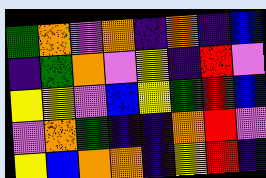[["green", "orange", "violet", "orange", "indigo", "orange", "indigo", "blue"], ["indigo", "green", "orange", "violet", "yellow", "indigo", "red", "violet"], ["yellow", "yellow", "violet", "blue", "yellow", "green", "red", "blue"], ["violet", "orange", "green", "indigo", "indigo", "orange", "red", "violet"], ["yellow", "blue", "orange", "orange", "indigo", "yellow", "red", "indigo"]]